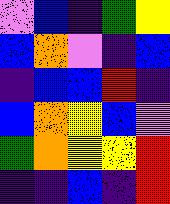[["violet", "blue", "indigo", "green", "yellow"], ["blue", "orange", "violet", "indigo", "blue"], ["indigo", "blue", "blue", "red", "indigo"], ["blue", "orange", "yellow", "blue", "violet"], ["green", "orange", "yellow", "yellow", "red"], ["indigo", "indigo", "blue", "indigo", "red"]]